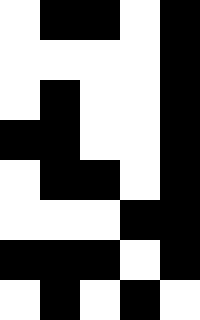[["white", "black", "black", "white", "black"], ["white", "white", "white", "white", "black"], ["white", "black", "white", "white", "black"], ["black", "black", "white", "white", "black"], ["white", "black", "black", "white", "black"], ["white", "white", "white", "black", "black"], ["black", "black", "black", "white", "black"], ["white", "black", "white", "black", "white"]]